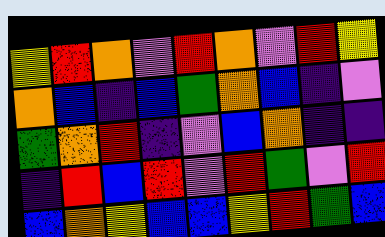[["yellow", "red", "orange", "violet", "red", "orange", "violet", "red", "yellow"], ["orange", "blue", "indigo", "blue", "green", "orange", "blue", "indigo", "violet"], ["green", "orange", "red", "indigo", "violet", "blue", "orange", "indigo", "indigo"], ["indigo", "red", "blue", "red", "violet", "red", "green", "violet", "red"], ["blue", "orange", "yellow", "blue", "blue", "yellow", "red", "green", "blue"]]